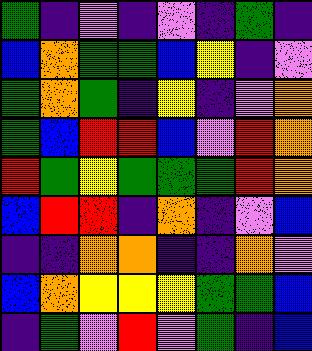[["green", "indigo", "violet", "indigo", "violet", "indigo", "green", "indigo"], ["blue", "orange", "green", "green", "blue", "yellow", "indigo", "violet"], ["green", "orange", "green", "indigo", "yellow", "indigo", "violet", "orange"], ["green", "blue", "red", "red", "blue", "violet", "red", "orange"], ["red", "green", "yellow", "green", "green", "green", "red", "orange"], ["blue", "red", "red", "indigo", "orange", "indigo", "violet", "blue"], ["indigo", "indigo", "orange", "orange", "indigo", "indigo", "orange", "violet"], ["blue", "orange", "yellow", "yellow", "yellow", "green", "green", "blue"], ["indigo", "green", "violet", "red", "violet", "green", "indigo", "blue"]]